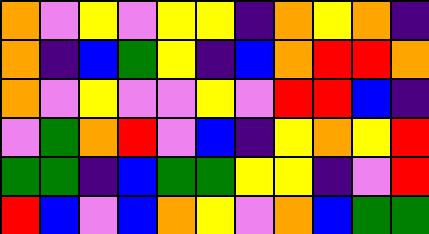[["orange", "violet", "yellow", "violet", "yellow", "yellow", "indigo", "orange", "yellow", "orange", "indigo"], ["orange", "indigo", "blue", "green", "yellow", "indigo", "blue", "orange", "red", "red", "orange"], ["orange", "violet", "yellow", "violet", "violet", "yellow", "violet", "red", "red", "blue", "indigo"], ["violet", "green", "orange", "red", "violet", "blue", "indigo", "yellow", "orange", "yellow", "red"], ["green", "green", "indigo", "blue", "green", "green", "yellow", "yellow", "indigo", "violet", "red"], ["red", "blue", "violet", "blue", "orange", "yellow", "violet", "orange", "blue", "green", "green"]]